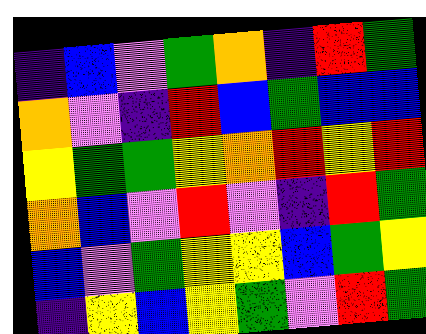[["indigo", "blue", "violet", "green", "orange", "indigo", "red", "green"], ["orange", "violet", "indigo", "red", "blue", "green", "blue", "blue"], ["yellow", "green", "green", "yellow", "orange", "red", "yellow", "red"], ["orange", "blue", "violet", "red", "violet", "indigo", "red", "green"], ["blue", "violet", "green", "yellow", "yellow", "blue", "green", "yellow"], ["indigo", "yellow", "blue", "yellow", "green", "violet", "red", "green"]]